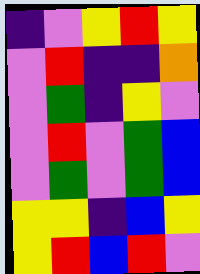[["indigo", "violet", "yellow", "red", "yellow"], ["violet", "red", "indigo", "indigo", "orange"], ["violet", "green", "indigo", "yellow", "violet"], ["violet", "red", "violet", "green", "blue"], ["violet", "green", "violet", "green", "blue"], ["yellow", "yellow", "indigo", "blue", "yellow"], ["yellow", "red", "blue", "red", "violet"]]